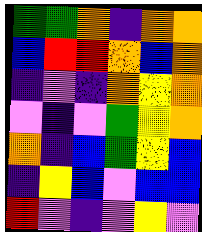[["green", "green", "orange", "indigo", "orange", "orange"], ["blue", "red", "red", "orange", "blue", "orange"], ["indigo", "violet", "indigo", "orange", "yellow", "orange"], ["violet", "indigo", "violet", "green", "yellow", "orange"], ["orange", "indigo", "blue", "green", "yellow", "blue"], ["indigo", "yellow", "blue", "violet", "blue", "blue"], ["red", "violet", "indigo", "violet", "yellow", "violet"]]